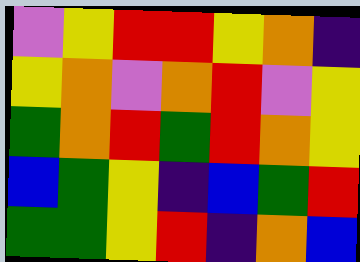[["violet", "yellow", "red", "red", "yellow", "orange", "indigo"], ["yellow", "orange", "violet", "orange", "red", "violet", "yellow"], ["green", "orange", "red", "green", "red", "orange", "yellow"], ["blue", "green", "yellow", "indigo", "blue", "green", "red"], ["green", "green", "yellow", "red", "indigo", "orange", "blue"]]